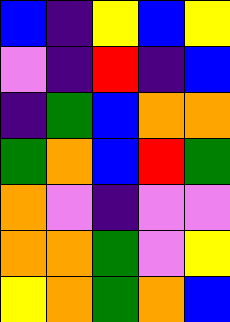[["blue", "indigo", "yellow", "blue", "yellow"], ["violet", "indigo", "red", "indigo", "blue"], ["indigo", "green", "blue", "orange", "orange"], ["green", "orange", "blue", "red", "green"], ["orange", "violet", "indigo", "violet", "violet"], ["orange", "orange", "green", "violet", "yellow"], ["yellow", "orange", "green", "orange", "blue"]]